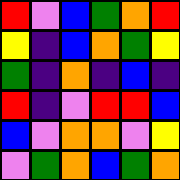[["red", "violet", "blue", "green", "orange", "red"], ["yellow", "indigo", "blue", "orange", "green", "yellow"], ["green", "indigo", "orange", "indigo", "blue", "indigo"], ["red", "indigo", "violet", "red", "red", "blue"], ["blue", "violet", "orange", "orange", "violet", "yellow"], ["violet", "green", "orange", "blue", "green", "orange"]]